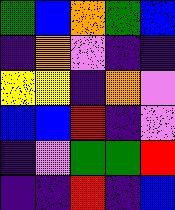[["green", "blue", "orange", "green", "blue"], ["indigo", "orange", "violet", "indigo", "indigo"], ["yellow", "yellow", "indigo", "orange", "violet"], ["blue", "blue", "red", "indigo", "violet"], ["indigo", "violet", "green", "green", "red"], ["indigo", "indigo", "red", "indigo", "blue"]]